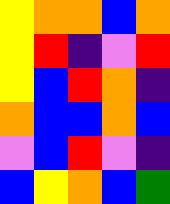[["yellow", "orange", "orange", "blue", "orange"], ["yellow", "red", "indigo", "violet", "red"], ["yellow", "blue", "red", "orange", "indigo"], ["orange", "blue", "blue", "orange", "blue"], ["violet", "blue", "red", "violet", "indigo"], ["blue", "yellow", "orange", "blue", "green"]]